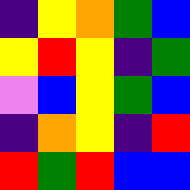[["indigo", "yellow", "orange", "green", "blue"], ["yellow", "red", "yellow", "indigo", "green"], ["violet", "blue", "yellow", "green", "blue"], ["indigo", "orange", "yellow", "indigo", "red"], ["red", "green", "red", "blue", "blue"]]